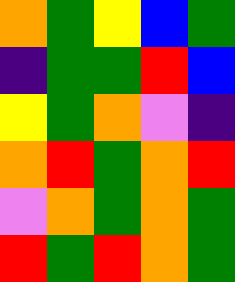[["orange", "green", "yellow", "blue", "green"], ["indigo", "green", "green", "red", "blue"], ["yellow", "green", "orange", "violet", "indigo"], ["orange", "red", "green", "orange", "red"], ["violet", "orange", "green", "orange", "green"], ["red", "green", "red", "orange", "green"]]